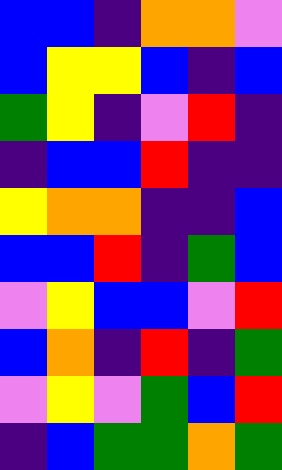[["blue", "blue", "indigo", "orange", "orange", "violet"], ["blue", "yellow", "yellow", "blue", "indigo", "blue"], ["green", "yellow", "indigo", "violet", "red", "indigo"], ["indigo", "blue", "blue", "red", "indigo", "indigo"], ["yellow", "orange", "orange", "indigo", "indigo", "blue"], ["blue", "blue", "red", "indigo", "green", "blue"], ["violet", "yellow", "blue", "blue", "violet", "red"], ["blue", "orange", "indigo", "red", "indigo", "green"], ["violet", "yellow", "violet", "green", "blue", "red"], ["indigo", "blue", "green", "green", "orange", "green"]]